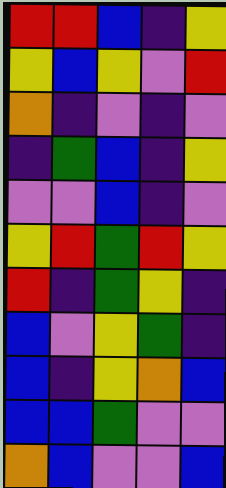[["red", "red", "blue", "indigo", "yellow"], ["yellow", "blue", "yellow", "violet", "red"], ["orange", "indigo", "violet", "indigo", "violet"], ["indigo", "green", "blue", "indigo", "yellow"], ["violet", "violet", "blue", "indigo", "violet"], ["yellow", "red", "green", "red", "yellow"], ["red", "indigo", "green", "yellow", "indigo"], ["blue", "violet", "yellow", "green", "indigo"], ["blue", "indigo", "yellow", "orange", "blue"], ["blue", "blue", "green", "violet", "violet"], ["orange", "blue", "violet", "violet", "blue"]]